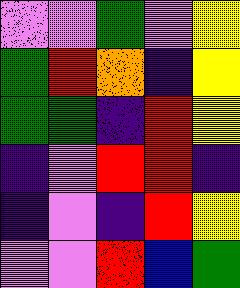[["violet", "violet", "green", "violet", "yellow"], ["green", "red", "orange", "indigo", "yellow"], ["green", "green", "indigo", "red", "yellow"], ["indigo", "violet", "red", "red", "indigo"], ["indigo", "violet", "indigo", "red", "yellow"], ["violet", "violet", "red", "blue", "green"]]